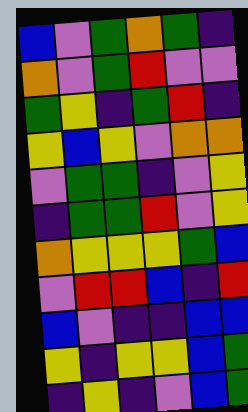[["blue", "violet", "green", "orange", "green", "indigo"], ["orange", "violet", "green", "red", "violet", "violet"], ["green", "yellow", "indigo", "green", "red", "indigo"], ["yellow", "blue", "yellow", "violet", "orange", "orange"], ["violet", "green", "green", "indigo", "violet", "yellow"], ["indigo", "green", "green", "red", "violet", "yellow"], ["orange", "yellow", "yellow", "yellow", "green", "blue"], ["violet", "red", "red", "blue", "indigo", "red"], ["blue", "violet", "indigo", "indigo", "blue", "blue"], ["yellow", "indigo", "yellow", "yellow", "blue", "green"], ["indigo", "yellow", "indigo", "violet", "blue", "green"]]